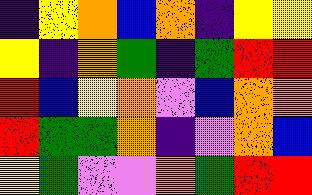[["indigo", "yellow", "orange", "blue", "orange", "indigo", "yellow", "yellow"], ["yellow", "indigo", "orange", "green", "indigo", "green", "red", "red"], ["red", "blue", "yellow", "orange", "violet", "blue", "orange", "orange"], ["red", "green", "green", "orange", "indigo", "violet", "orange", "blue"], ["yellow", "green", "violet", "violet", "orange", "green", "red", "red"]]